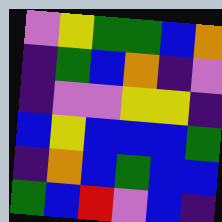[["violet", "yellow", "green", "green", "blue", "orange"], ["indigo", "green", "blue", "orange", "indigo", "violet"], ["indigo", "violet", "violet", "yellow", "yellow", "indigo"], ["blue", "yellow", "blue", "blue", "blue", "green"], ["indigo", "orange", "blue", "green", "blue", "blue"], ["green", "blue", "red", "violet", "blue", "indigo"]]